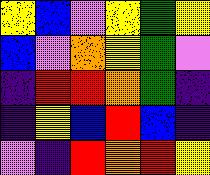[["yellow", "blue", "violet", "yellow", "green", "yellow"], ["blue", "violet", "orange", "yellow", "green", "violet"], ["indigo", "red", "red", "orange", "green", "indigo"], ["indigo", "yellow", "blue", "red", "blue", "indigo"], ["violet", "indigo", "red", "orange", "red", "yellow"]]